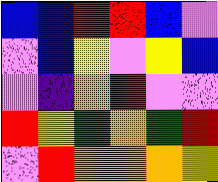[["blue", "blue", "red", "red", "blue", "violet"], ["violet", "blue", "yellow", "violet", "yellow", "blue"], ["violet", "indigo", "orange", "red", "violet", "violet"], ["red", "yellow", "green", "orange", "green", "red"], ["violet", "red", "orange", "orange", "orange", "yellow"]]